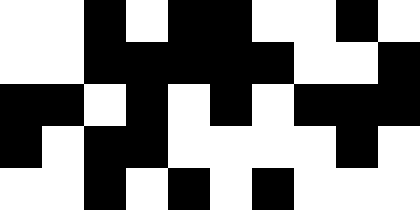[["white", "white", "black", "white", "black", "black", "white", "white", "black", "white"], ["white", "white", "black", "black", "black", "black", "black", "white", "white", "black"], ["black", "black", "white", "black", "white", "black", "white", "black", "black", "black"], ["black", "white", "black", "black", "white", "white", "white", "white", "black", "white"], ["white", "white", "black", "white", "black", "white", "black", "white", "white", "white"]]